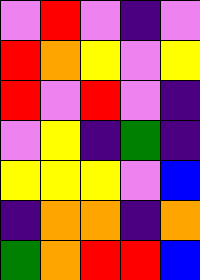[["violet", "red", "violet", "indigo", "violet"], ["red", "orange", "yellow", "violet", "yellow"], ["red", "violet", "red", "violet", "indigo"], ["violet", "yellow", "indigo", "green", "indigo"], ["yellow", "yellow", "yellow", "violet", "blue"], ["indigo", "orange", "orange", "indigo", "orange"], ["green", "orange", "red", "red", "blue"]]